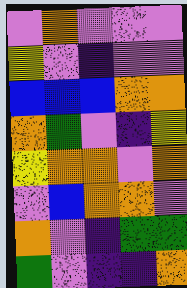[["violet", "orange", "violet", "violet", "violet"], ["yellow", "violet", "indigo", "violet", "violet"], ["blue", "blue", "blue", "orange", "orange"], ["orange", "green", "violet", "indigo", "yellow"], ["yellow", "orange", "orange", "violet", "orange"], ["violet", "blue", "orange", "orange", "violet"], ["orange", "violet", "indigo", "green", "green"], ["green", "violet", "indigo", "indigo", "orange"]]